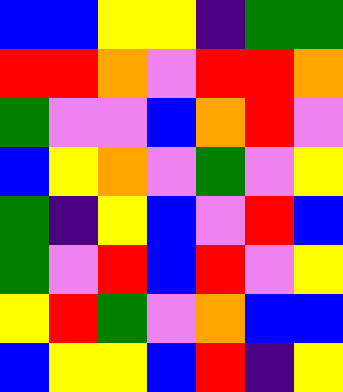[["blue", "blue", "yellow", "yellow", "indigo", "green", "green"], ["red", "red", "orange", "violet", "red", "red", "orange"], ["green", "violet", "violet", "blue", "orange", "red", "violet"], ["blue", "yellow", "orange", "violet", "green", "violet", "yellow"], ["green", "indigo", "yellow", "blue", "violet", "red", "blue"], ["green", "violet", "red", "blue", "red", "violet", "yellow"], ["yellow", "red", "green", "violet", "orange", "blue", "blue"], ["blue", "yellow", "yellow", "blue", "red", "indigo", "yellow"]]